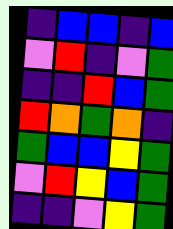[["indigo", "blue", "blue", "indigo", "blue"], ["violet", "red", "indigo", "violet", "green"], ["indigo", "indigo", "red", "blue", "green"], ["red", "orange", "green", "orange", "indigo"], ["green", "blue", "blue", "yellow", "green"], ["violet", "red", "yellow", "blue", "green"], ["indigo", "indigo", "violet", "yellow", "green"]]